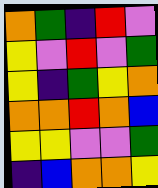[["orange", "green", "indigo", "red", "violet"], ["yellow", "violet", "red", "violet", "green"], ["yellow", "indigo", "green", "yellow", "orange"], ["orange", "orange", "red", "orange", "blue"], ["yellow", "yellow", "violet", "violet", "green"], ["indigo", "blue", "orange", "orange", "yellow"]]